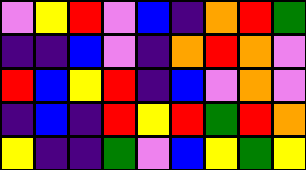[["violet", "yellow", "red", "violet", "blue", "indigo", "orange", "red", "green"], ["indigo", "indigo", "blue", "violet", "indigo", "orange", "red", "orange", "violet"], ["red", "blue", "yellow", "red", "indigo", "blue", "violet", "orange", "violet"], ["indigo", "blue", "indigo", "red", "yellow", "red", "green", "red", "orange"], ["yellow", "indigo", "indigo", "green", "violet", "blue", "yellow", "green", "yellow"]]